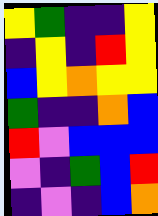[["yellow", "green", "indigo", "indigo", "yellow"], ["indigo", "yellow", "indigo", "red", "yellow"], ["blue", "yellow", "orange", "yellow", "yellow"], ["green", "indigo", "indigo", "orange", "blue"], ["red", "violet", "blue", "blue", "blue"], ["violet", "indigo", "green", "blue", "red"], ["indigo", "violet", "indigo", "blue", "orange"]]